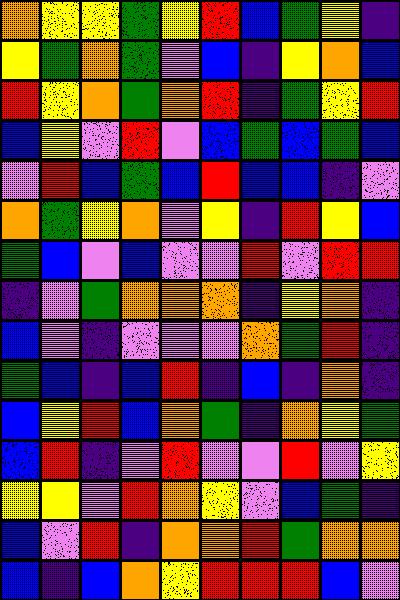[["orange", "yellow", "yellow", "green", "yellow", "red", "blue", "green", "yellow", "indigo"], ["yellow", "green", "orange", "green", "violet", "blue", "indigo", "yellow", "orange", "blue"], ["red", "yellow", "orange", "green", "orange", "red", "indigo", "green", "yellow", "red"], ["blue", "yellow", "violet", "red", "violet", "blue", "green", "blue", "green", "blue"], ["violet", "red", "blue", "green", "blue", "red", "blue", "blue", "indigo", "violet"], ["orange", "green", "yellow", "orange", "violet", "yellow", "indigo", "red", "yellow", "blue"], ["green", "blue", "violet", "blue", "violet", "violet", "red", "violet", "red", "red"], ["indigo", "violet", "green", "orange", "orange", "orange", "indigo", "yellow", "orange", "indigo"], ["blue", "violet", "indigo", "violet", "violet", "violet", "orange", "green", "red", "indigo"], ["green", "blue", "indigo", "blue", "red", "indigo", "blue", "indigo", "orange", "indigo"], ["blue", "yellow", "red", "blue", "orange", "green", "indigo", "orange", "yellow", "green"], ["blue", "red", "indigo", "violet", "red", "violet", "violet", "red", "violet", "yellow"], ["yellow", "yellow", "violet", "red", "orange", "yellow", "violet", "blue", "green", "indigo"], ["blue", "violet", "red", "indigo", "orange", "orange", "red", "green", "orange", "orange"], ["blue", "indigo", "blue", "orange", "yellow", "red", "red", "red", "blue", "violet"]]